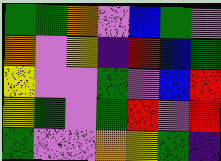[["green", "green", "orange", "violet", "blue", "green", "violet"], ["orange", "violet", "yellow", "indigo", "red", "blue", "green"], ["yellow", "violet", "violet", "green", "violet", "blue", "red"], ["yellow", "green", "violet", "green", "red", "violet", "red"], ["green", "violet", "violet", "orange", "yellow", "green", "indigo"]]